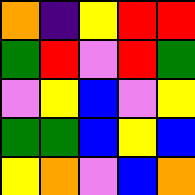[["orange", "indigo", "yellow", "red", "red"], ["green", "red", "violet", "red", "green"], ["violet", "yellow", "blue", "violet", "yellow"], ["green", "green", "blue", "yellow", "blue"], ["yellow", "orange", "violet", "blue", "orange"]]